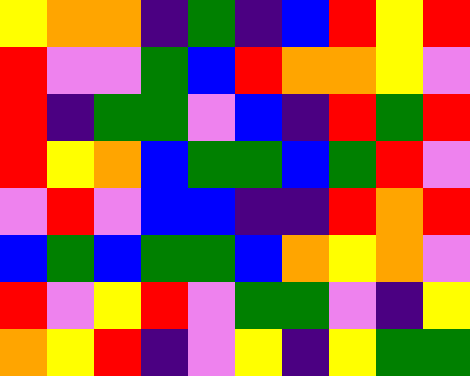[["yellow", "orange", "orange", "indigo", "green", "indigo", "blue", "red", "yellow", "red"], ["red", "violet", "violet", "green", "blue", "red", "orange", "orange", "yellow", "violet"], ["red", "indigo", "green", "green", "violet", "blue", "indigo", "red", "green", "red"], ["red", "yellow", "orange", "blue", "green", "green", "blue", "green", "red", "violet"], ["violet", "red", "violet", "blue", "blue", "indigo", "indigo", "red", "orange", "red"], ["blue", "green", "blue", "green", "green", "blue", "orange", "yellow", "orange", "violet"], ["red", "violet", "yellow", "red", "violet", "green", "green", "violet", "indigo", "yellow"], ["orange", "yellow", "red", "indigo", "violet", "yellow", "indigo", "yellow", "green", "green"]]